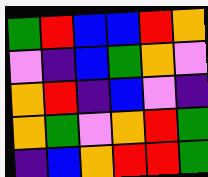[["green", "red", "blue", "blue", "red", "orange"], ["violet", "indigo", "blue", "green", "orange", "violet"], ["orange", "red", "indigo", "blue", "violet", "indigo"], ["orange", "green", "violet", "orange", "red", "green"], ["indigo", "blue", "orange", "red", "red", "green"]]